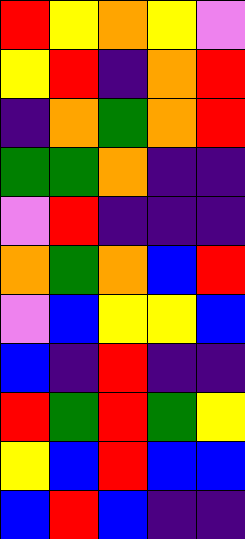[["red", "yellow", "orange", "yellow", "violet"], ["yellow", "red", "indigo", "orange", "red"], ["indigo", "orange", "green", "orange", "red"], ["green", "green", "orange", "indigo", "indigo"], ["violet", "red", "indigo", "indigo", "indigo"], ["orange", "green", "orange", "blue", "red"], ["violet", "blue", "yellow", "yellow", "blue"], ["blue", "indigo", "red", "indigo", "indigo"], ["red", "green", "red", "green", "yellow"], ["yellow", "blue", "red", "blue", "blue"], ["blue", "red", "blue", "indigo", "indigo"]]